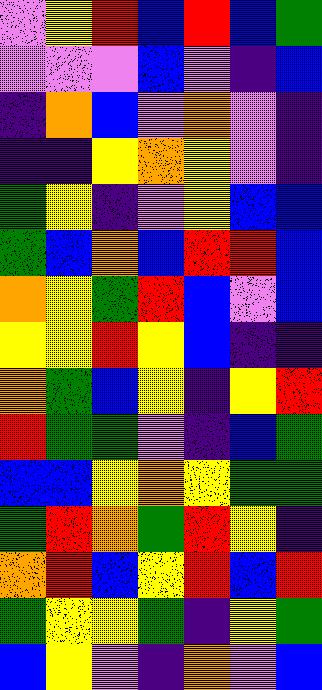[["violet", "yellow", "red", "blue", "red", "blue", "green"], ["violet", "violet", "violet", "blue", "violet", "indigo", "blue"], ["indigo", "orange", "blue", "violet", "orange", "violet", "indigo"], ["indigo", "indigo", "yellow", "orange", "yellow", "violet", "indigo"], ["green", "yellow", "indigo", "violet", "yellow", "blue", "blue"], ["green", "blue", "orange", "blue", "red", "red", "blue"], ["orange", "yellow", "green", "red", "blue", "violet", "blue"], ["yellow", "yellow", "red", "yellow", "blue", "indigo", "indigo"], ["orange", "green", "blue", "yellow", "indigo", "yellow", "red"], ["red", "green", "green", "violet", "indigo", "blue", "green"], ["blue", "blue", "yellow", "orange", "yellow", "green", "green"], ["green", "red", "orange", "green", "red", "yellow", "indigo"], ["orange", "red", "blue", "yellow", "red", "blue", "red"], ["green", "yellow", "yellow", "green", "indigo", "yellow", "green"], ["blue", "yellow", "violet", "indigo", "orange", "violet", "blue"]]